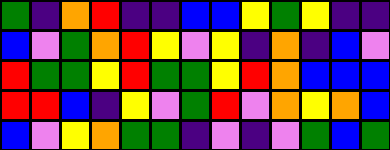[["green", "indigo", "orange", "red", "indigo", "indigo", "blue", "blue", "yellow", "green", "yellow", "indigo", "indigo"], ["blue", "violet", "green", "orange", "red", "yellow", "violet", "yellow", "indigo", "orange", "indigo", "blue", "violet"], ["red", "green", "green", "yellow", "red", "green", "green", "yellow", "red", "orange", "blue", "blue", "blue"], ["red", "red", "blue", "indigo", "yellow", "violet", "green", "red", "violet", "orange", "yellow", "orange", "blue"], ["blue", "violet", "yellow", "orange", "green", "green", "indigo", "violet", "indigo", "violet", "green", "blue", "green"]]